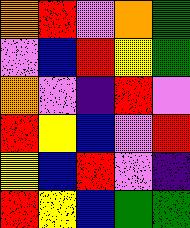[["orange", "red", "violet", "orange", "green"], ["violet", "blue", "red", "yellow", "green"], ["orange", "violet", "indigo", "red", "violet"], ["red", "yellow", "blue", "violet", "red"], ["yellow", "blue", "red", "violet", "indigo"], ["red", "yellow", "blue", "green", "green"]]